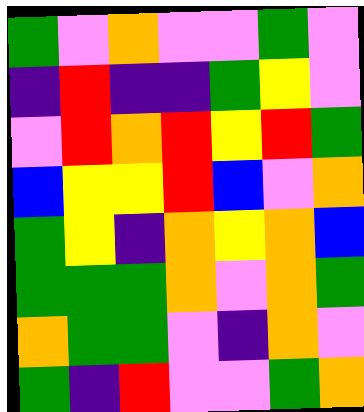[["green", "violet", "orange", "violet", "violet", "green", "violet"], ["indigo", "red", "indigo", "indigo", "green", "yellow", "violet"], ["violet", "red", "orange", "red", "yellow", "red", "green"], ["blue", "yellow", "yellow", "red", "blue", "violet", "orange"], ["green", "yellow", "indigo", "orange", "yellow", "orange", "blue"], ["green", "green", "green", "orange", "violet", "orange", "green"], ["orange", "green", "green", "violet", "indigo", "orange", "violet"], ["green", "indigo", "red", "violet", "violet", "green", "orange"]]